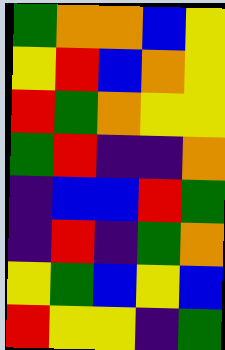[["green", "orange", "orange", "blue", "yellow"], ["yellow", "red", "blue", "orange", "yellow"], ["red", "green", "orange", "yellow", "yellow"], ["green", "red", "indigo", "indigo", "orange"], ["indigo", "blue", "blue", "red", "green"], ["indigo", "red", "indigo", "green", "orange"], ["yellow", "green", "blue", "yellow", "blue"], ["red", "yellow", "yellow", "indigo", "green"]]